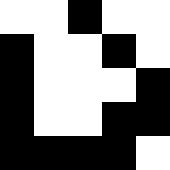[["white", "white", "black", "white", "white"], ["black", "white", "white", "black", "white"], ["black", "white", "white", "white", "black"], ["black", "white", "white", "black", "black"], ["black", "black", "black", "black", "white"]]